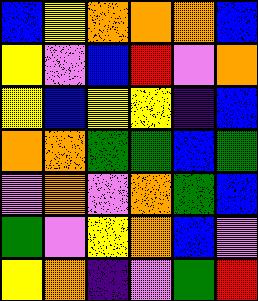[["blue", "yellow", "orange", "orange", "orange", "blue"], ["yellow", "violet", "blue", "red", "violet", "orange"], ["yellow", "blue", "yellow", "yellow", "indigo", "blue"], ["orange", "orange", "green", "green", "blue", "green"], ["violet", "orange", "violet", "orange", "green", "blue"], ["green", "violet", "yellow", "orange", "blue", "violet"], ["yellow", "orange", "indigo", "violet", "green", "red"]]